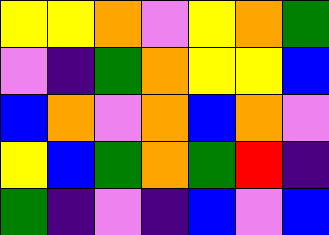[["yellow", "yellow", "orange", "violet", "yellow", "orange", "green"], ["violet", "indigo", "green", "orange", "yellow", "yellow", "blue"], ["blue", "orange", "violet", "orange", "blue", "orange", "violet"], ["yellow", "blue", "green", "orange", "green", "red", "indigo"], ["green", "indigo", "violet", "indigo", "blue", "violet", "blue"]]